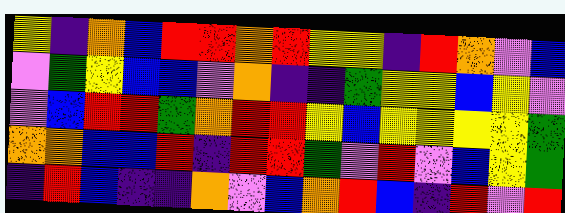[["yellow", "indigo", "orange", "blue", "red", "red", "orange", "red", "yellow", "yellow", "indigo", "red", "orange", "violet", "blue"], ["violet", "green", "yellow", "blue", "blue", "violet", "orange", "indigo", "indigo", "green", "yellow", "yellow", "blue", "yellow", "violet"], ["violet", "blue", "red", "red", "green", "orange", "red", "red", "yellow", "blue", "yellow", "yellow", "yellow", "yellow", "green"], ["orange", "orange", "blue", "blue", "red", "indigo", "red", "red", "green", "violet", "red", "violet", "blue", "yellow", "green"], ["indigo", "red", "blue", "indigo", "indigo", "orange", "violet", "blue", "orange", "red", "blue", "indigo", "red", "violet", "red"]]